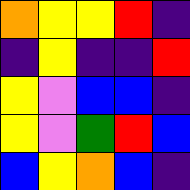[["orange", "yellow", "yellow", "red", "indigo"], ["indigo", "yellow", "indigo", "indigo", "red"], ["yellow", "violet", "blue", "blue", "indigo"], ["yellow", "violet", "green", "red", "blue"], ["blue", "yellow", "orange", "blue", "indigo"]]